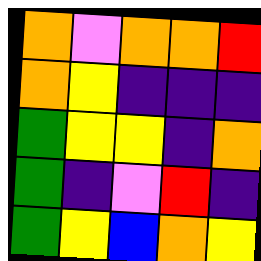[["orange", "violet", "orange", "orange", "red"], ["orange", "yellow", "indigo", "indigo", "indigo"], ["green", "yellow", "yellow", "indigo", "orange"], ["green", "indigo", "violet", "red", "indigo"], ["green", "yellow", "blue", "orange", "yellow"]]